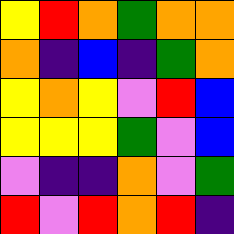[["yellow", "red", "orange", "green", "orange", "orange"], ["orange", "indigo", "blue", "indigo", "green", "orange"], ["yellow", "orange", "yellow", "violet", "red", "blue"], ["yellow", "yellow", "yellow", "green", "violet", "blue"], ["violet", "indigo", "indigo", "orange", "violet", "green"], ["red", "violet", "red", "orange", "red", "indigo"]]